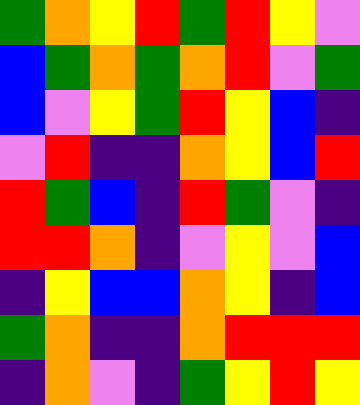[["green", "orange", "yellow", "red", "green", "red", "yellow", "violet"], ["blue", "green", "orange", "green", "orange", "red", "violet", "green"], ["blue", "violet", "yellow", "green", "red", "yellow", "blue", "indigo"], ["violet", "red", "indigo", "indigo", "orange", "yellow", "blue", "red"], ["red", "green", "blue", "indigo", "red", "green", "violet", "indigo"], ["red", "red", "orange", "indigo", "violet", "yellow", "violet", "blue"], ["indigo", "yellow", "blue", "blue", "orange", "yellow", "indigo", "blue"], ["green", "orange", "indigo", "indigo", "orange", "red", "red", "red"], ["indigo", "orange", "violet", "indigo", "green", "yellow", "red", "yellow"]]